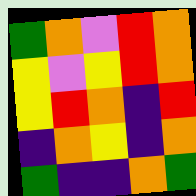[["green", "orange", "violet", "red", "orange"], ["yellow", "violet", "yellow", "red", "orange"], ["yellow", "red", "orange", "indigo", "red"], ["indigo", "orange", "yellow", "indigo", "orange"], ["green", "indigo", "indigo", "orange", "green"]]